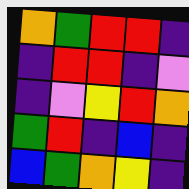[["orange", "green", "red", "red", "indigo"], ["indigo", "red", "red", "indigo", "violet"], ["indigo", "violet", "yellow", "red", "orange"], ["green", "red", "indigo", "blue", "indigo"], ["blue", "green", "orange", "yellow", "indigo"]]